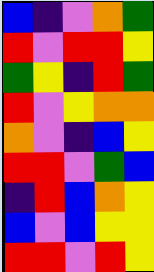[["blue", "indigo", "violet", "orange", "green"], ["red", "violet", "red", "red", "yellow"], ["green", "yellow", "indigo", "red", "green"], ["red", "violet", "yellow", "orange", "orange"], ["orange", "violet", "indigo", "blue", "yellow"], ["red", "red", "violet", "green", "blue"], ["indigo", "red", "blue", "orange", "yellow"], ["blue", "violet", "blue", "yellow", "yellow"], ["red", "red", "violet", "red", "yellow"]]